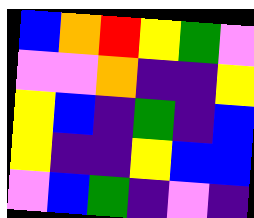[["blue", "orange", "red", "yellow", "green", "violet"], ["violet", "violet", "orange", "indigo", "indigo", "yellow"], ["yellow", "blue", "indigo", "green", "indigo", "blue"], ["yellow", "indigo", "indigo", "yellow", "blue", "blue"], ["violet", "blue", "green", "indigo", "violet", "indigo"]]